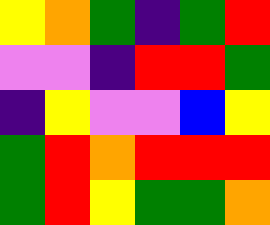[["yellow", "orange", "green", "indigo", "green", "red"], ["violet", "violet", "indigo", "red", "red", "green"], ["indigo", "yellow", "violet", "violet", "blue", "yellow"], ["green", "red", "orange", "red", "red", "red"], ["green", "red", "yellow", "green", "green", "orange"]]